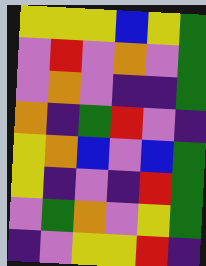[["yellow", "yellow", "yellow", "blue", "yellow", "green"], ["violet", "red", "violet", "orange", "violet", "green"], ["violet", "orange", "violet", "indigo", "indigo", "green"], ["orange", "indigo", "green", "red", "violet", "indigo"], ["yellow", "orange", "blue", "violet", "blue", "green"], ["yellow", "indigo", "violet", "indigo", "red", "green"], ["violet", "green", "orange", "violet", "yellow", "green"], ["indigo", "violet", "yellow", "yellow", "red", "indigo"]]